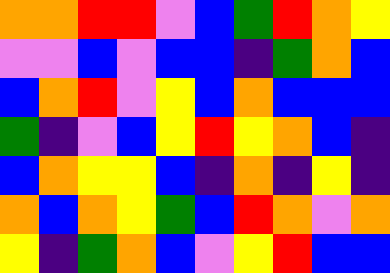[["orange", "orange", "red", "red", "violet", "blue", "green", "red", "orange", "yellow"], ["violet", "violet", "blue", "violet", "blue", "blue", "indigo", "green", "orange", "blue"], ["blue", "orange", "red", "violet", "yellow", "blue", "orange", "blue", "blue", "blue"], ["green", "indigo", "violet", "blue", "yellow", "red", "yellow", "orange", "blue", "indigo"], ["blue", "orange", "yellow", "yellow", "blue", "indigo", "orange", "indigo", "yellow", "indigo"], ["orange", "blue", "orange", "yellow", "green", "blue", "red", "orange", "violet", "orange"], ["yellow", "indigo", "green", "orange", "blue", "violet", "yellow", "red", "blue", "blue"]]